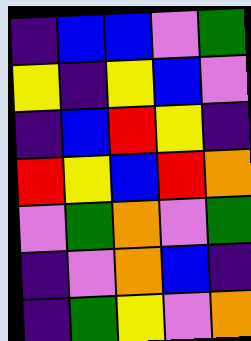[["indigo", "blue", "blue", "violet", "green"], ["yellow", "indigo", "yellow", "blue", "violet"], ["indigo", "blue", "red", "yellow", "indigo"], ["red", "yellow", "blue", "red", "orange"], ["violet", "green", "orange", "violet", "green"], ["indigo", "violet", "orange", "blue", "indigo"], ["indigo", "green", "yellow", "violet", "orange"]]